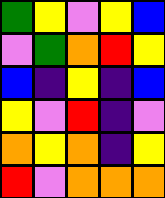[["green", "yellow", "violet", "yellow", "blue"], ["violet", "green", "orange", "red", "yellow"], ["blue", "indigo", "yellow", "indigo", "blue"], ["yellow", "violet", "red", "indigo", "violet"], ["orange", "yellow", "orange", "indigo", "yellow"], ["red", "violet", "orange", "orange", "orange"]]